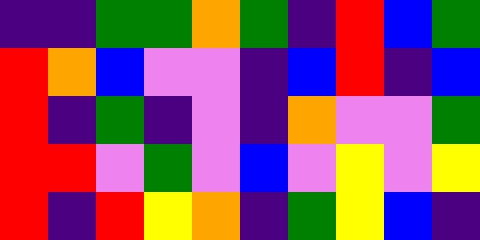[["indigo", "indigo", "green", "green", "orange", "green", "indigo", "red", "blue", "green"], ["red", "orange", "blue", "violet", "violet", "indigo", "blue", "red", "indigo", "blue"], ["red", "indigo", "green", "indigo", "violet", "indigo", "orange", "violet", "violet", "green"], ["red", "red", "violet", "green", "violet", "blue", "violet", "yellow", "violet", "yellow"], ["red", "indigo", "red", "yellow", "orange", "indigo", "green", "yellow", "blue", "indigo"]]